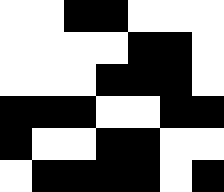[["white", "white", "black", "black", "white", "white", "white"], ["white", "white", "white", "white", "black", "black", "white"], ["white", "white", "white", "black", "black", "black", "white"], ["black", "black", "black", "white", "white", "black", "black"], ["black", "white", "white", "black", "black", "white", "white"], ["white", "black", "black", "black", "black", "white", "black"]]